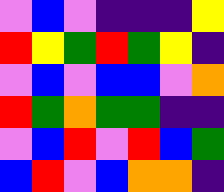[["violet", "blue", "violet", "indigo", "indigo", "indigo", "yellow"], ["red", "yellow", "green", "red", "green", "yellow", "indigo"], ["violet", "blue", "violet", "blue", "blue", "violet", "orange"], ["red", "green", "orange", "green", "green", "indigo", "indigo"], ["violet", "blue", "red", "violet", "red", "blue", "green"], ["blue", "red", "violet", "blue", "orange", "orange", "indigo"]]